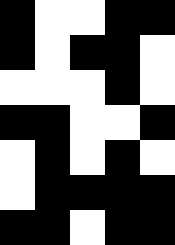[["black", "white", "white", "black", "black"], ["black", "white", "black", "black", "white"], ["white", "white", "white", "black", "white"], ["black", "black", "white", "white", "black"], ["white", "black", "white", "black", "white"], ["white", "black", "black", "black", "black"], ["black", "black", "white", "black", "black"]]